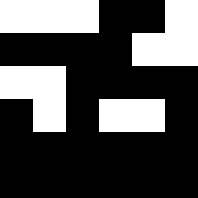[["white", "white", "white", "black", "black", "white"], ["black", "black", "black", "black", "white", "white"], ["white", "white", "black", "black", "black", "black"], ["black", "white", "black", "white", "white", "black"], ["black", "black", "black", "black", "black", "black"], ["black", "black", "black", "black", "black", "black"]]